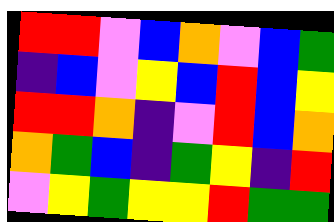[["red", "red", "violet", "blue", "orange", "violet", "blue", "green"], ["indigo", "blue", "violet", "yellow", "blue", "red", "blue", "yellow"], ["red", "red", "orange", "indigo", "violet", "red", "blue", "orange"], ["orange", "green", "blue", "indigo", "green", "yellow", "indigo", "red"], ["violet", "yellow", "green", "yellow", "yellow", "red", "green", "green"]]